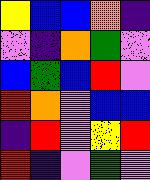[["yellow", "blue", "blue", "orange", "indigo"], ["violet", "indigo", "orange", "green", "violet"], ["blue", "green", "blue", "red", "violet"], ["red", "orange", "violet", "blue", "blue"], ["indigo", "red", "violet", "yellow", "red"], ["red", "indigo", "violet", "green", "violet"]]